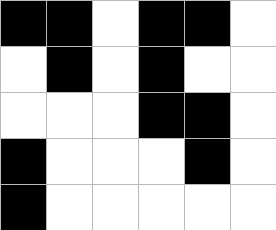[["black", "black", "white", "black", "black", "white"], ["white", "black", "white", "black", "white", "white"], ["white", "white", "white", "black", "black", "white"], ["black", "white", "white", "white", "black", "white"], ["black", "white", "white", "white", "white", "white"]]